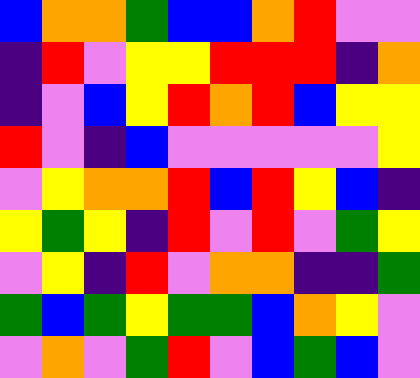[["blue", "orange", "orange", "green", "blue", "blue", "orange", "red", "violet", "violet"], ["indigo", "red", "violet", "yellow", "yellow", "red", "red", "red", "indigo", "orange"], ["indigo", "violet", "blue", "yellow", "red", "orange", "red", "blue", "yellow", "yellow"], ["red", "violet", "indigo", "blue", "violet", "violet", "violet", "violet", "violet", "yellow"], ["violet", "yellow", "orange", "orange", "red", "blue", "red", "yellow", "blue", "indigo"], ["yellow", "green", "yellow", "indigo", "red", "violet", "red", "violet", "green", "yellow"], ["violet", "yellow", "indigo", "red", "violet", "orange", "orange", "indigo", "indigo", "green"], ["green", "blue", "green", "yellow", "green", "green", "blue", "orange", "yellow", "violet"], ["violet", "orange", "violet", "green", "red", "violet", "blue", "green", "blue", "violet"]]